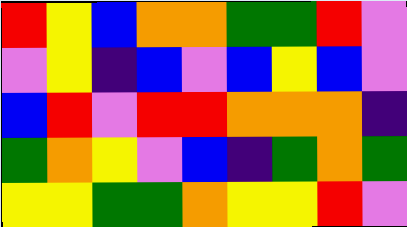[["red", "yellow", "blue", "orange", "orange", "green", "green", "red", "violet"], ["violet", "yellow", "indigo", "blue", "violet", "blue", "yellow", "blue", "violet"], ["blue", "red", "violet", "red", "red", "orange", "orange", "orange", "indigo"], ["green", "orange", "yellow", "violet", "blue", "indigo", "green", "orange", "green"], ["yellow", "yellow", "green", "green", "orange", "yellow", "yellow", "red", "violet"]]